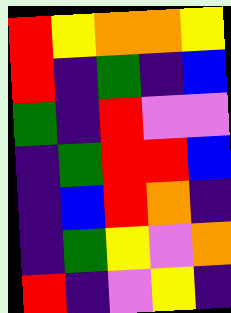[["red", "yellow", "orange", "orange", "yellow"], ["red", "indigo", "green", "indigo", "blue"], ["green", "indigo", "red", "violet", "violet"], ["indigo", "green", "red", "red", "blue"], ["indigo", "blue", "red", "orange", "indigo"], ["indigo", "green", "yellow", "violet", "orange"], ["red", "indigo", "violet", "yellow", "indigo"]]